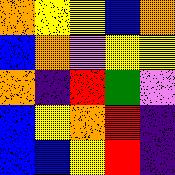[["orange", "yellow", "yellow", "blue", "orange"], ["blue", "orange", "violet", "yellow", "yellow"], ["orange", "indigo", "red", "green", "violet"], ["blue", "yellow", "orange", "red", "indigo"], ["blue", "blue", "yellow", "red", "indigo"]]